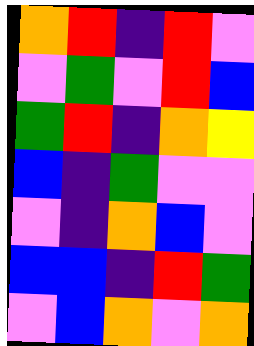[["orange", "red", "indigo", "red", "violet"], ["violet", "green", "violet", "red", "blue"], ["green", "red", "indigo", "orange", "yellow"], ["blue", "indigo", "green", "violet", "violet"], ["violet", "indigo", "orange", "blue", "violet"], ["blue", "blue", "indigo", "red", "green"], ["violet", "blue", "orange", "violet", "orange"]]